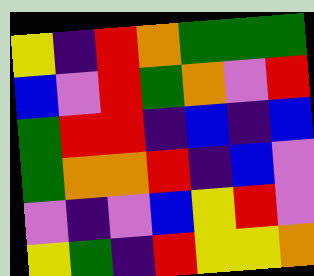[["yellow", "indigo", "red", "orange", "green", "green", "green"], ["blue", "violet", "red", "green", "orange", "violet", "red"], ["green", "red", "red", "indigo", "blue", "indigo", "blue"], ["green", "orange", "orange", "red", "indigo", "blue", "violet"], ["violet", "indigo", "violet", "blue", "yellow", "red", "violet"], ["yellow", "green", "indigo", "red", "yellow", "yellow", "orange"]]